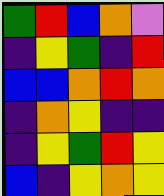[["green", "red", "blue", "orange", "violet"], ["indigo", "yellow", "green", "indigo", "red"], ["blue", "blue", "orange", "red", "orange"], ["indigo", "orange", "yellow", "indigo", "indigo"], ["indigo", "yellow", "green", "red", "yellow"], ["blue", "indigo", "yellow", "orange", "yellow"]]